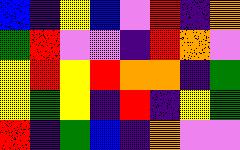[["blue", "indigo", "yellow", "blue", "violet", "red", "indigo", "orange"], ["green", "red", "violet", "violet", "indigo", "red", "orange", "violet"], ["yellow", "red", "yellow", "red", "orange", "orange", "indigo", "green"], ["yellow", "green", "yellow", "indigo", "red", "indigo", "yellow", "green"], ["red", "indigo", "green", "blue", "indigo", "orange", "violet", "violet"]]